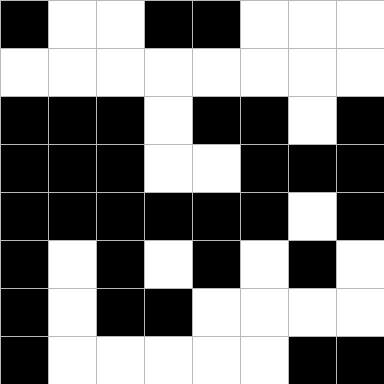[["black", "white", "white", "black", "black", "white", "white", "white"], ["white", "white", "white", "white", "white", "white", "white", "white"], ["black", "black", "black", "white", "black", "black", "white", "black"], ["black", "black", "black", "white", "white", "black", "black", "black"], ["black", "black", "black", "black", "black", "black", "white", "black"], ["black", "white", "black", "white", "black", "white", "black", "white"], ["black", "white", "black", "black", "white", "white", "white", "white"], ["black", "white", "white", "white", "white", "white", "black", "black"]]